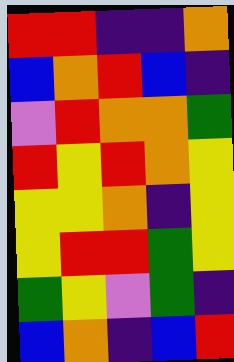[["red", "red", "indigo", "indigo", "orange"], ["blue", "orange", "red", "blue", "indigo"], ["violet", "red", "orange", "orange", "green"], ["red", "yellow", "red", "orange", "yellow"], ["yellow", "yellow", "orange", "indigo", "yellow"], ["yellow", "red", "red", "green", "yellow"], ["green", "yellow", "violet", "green", "indigo"], ["blue", "orange", "indigo", "blue", "red"]]